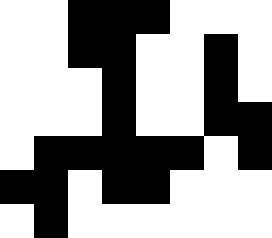[["white", "white", "black", "black", "black", "white", "white", "white"], ["white", "white", "black", "black", "white", "white", "black", "white"], ["white", "white", "white", "black", "white", "white", "black", "white"], ["white", "white", "white", "black", "white", "white", "black", "black"], ["white", "black", "black", "black", "black", "black", "white", "black"], ["black", "black", "white", "black", "black", "white", "white", "white"], ["white", "black", "white", "white", "white", "white", "white", "white"]]